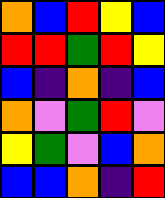[["orange", "blue", "red", "yellow", "blue"], ["red", "red", "green", "red", "yellow"], ["blue", "indigo", "orange", "indigo", "blue"], ["orange", "violet", "green", "red", "violet"], ["yellow", "green", "violet", "blue", "orange"], ["blue", "blue", "orange", "indigo", "red"]]